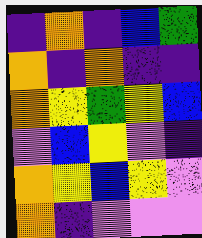[["indigo", "orange", "indigo", "blue", "green"], ["orange", "indigo", "orange", "indigo", "indigo"], ["orange", "yellow", "green", "yellow", "blue"], ["violet", "blue", "yellow", "violet", "indigo"], ["orange", "yellow", "blue", "yellow", "violet"], ["orange", "indigo", "violet", "violet", "violet"]]